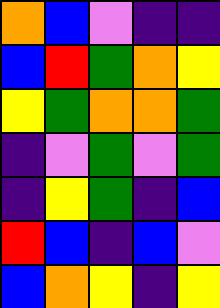[["orange", "blue", "violet", "indigo", "indigo"], ["blue", "red", "green", "orange", "yellow"], ["yellow", "green", "orange", "orange", "green"], ["indigo", "violet", "green", "violet", "green"], ["indigo", "yellow", "green", "indigo", "blue"], ["red", "blue", "indigo", "blue", "violet"], ["blue", "orange", "yellow", "indigo", "yellow"]]